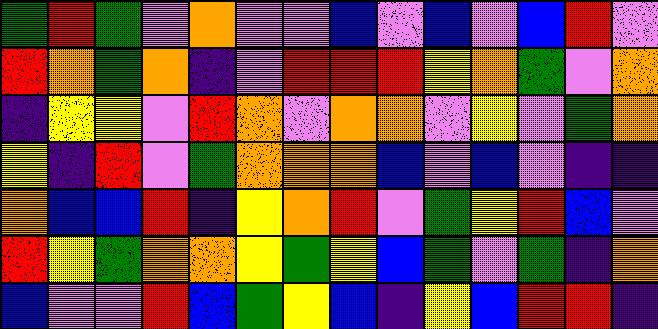[["green", "red", "green", "violet", "orange", "violet", "violet", "blue", "violet", "blue", "violet", "blue", "red", "violet"], ["red", "orange", "green", "orange", "indigo", "violet", "red", "red", "red", "yellow", "orange", "green", "violet", "orange"], ["indigo", "yellow", "yellow", "violet", "red", "orange", "violet", "orange", "orange", "violet", "yellow", "violet", "green", "orange"], ["yellow", "indigo", "red", "violet", "green", "orange", "orange", "orange", "blue", "violet", "blue", "violet", "indigo", "indigo"], ["orange", "blue", "blue", "red", "indigo", "yellow", "orange", "red", "violet", "green", "yellow", "red", "blue", "violet"], ["red", "yellow", "green", "orange", "orange", "yellow", "green", "yellow", "blue", "green", "violet", "green", "indigo", "orange"], ["blue", "violet", "violet", "red", "blue", "green", "yellow", "blue", "indigo", "yellow", "blue", "red", "red", "indigo"]]